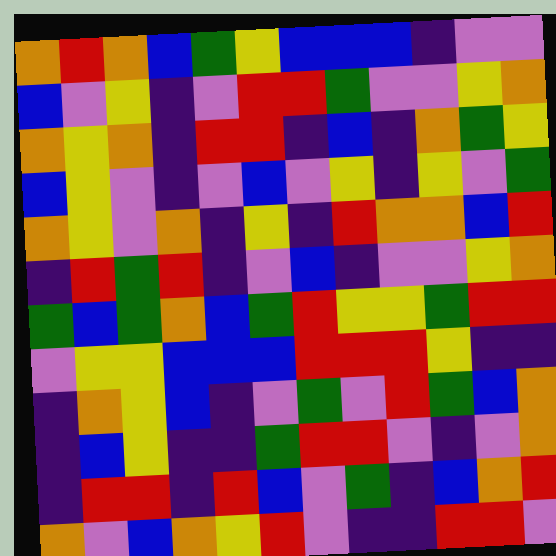[["orange", "red", "orange", "blue", "green", "yellow", "blue", "blue", "blue", "indigo", "violet", "violet"], ["blue", "violet", "yellow", "indigo", "violet", "red", "red", "green", "violet", "violet", "yellow", "orange"], ["orange", "yellow", "orange", "indigo", "red", "red", "indigo", "blue", "indigo", "orange", "green", "yellow"], ["blue", "yellow", "violet", "indigo", "violet", "blue", "violet", "yellow", "indigo", "yellow", "violet", "green"], ["orange", "yellow", "violet", "orange", "indigo", "yellow", "indigo", "red", "orange", "orange", "blue", "red"], ["indigo", "red", "green", "red", "indigo", "violet", "blue", "indigo", "violet", "violet", "yellow", "orange"], ["green", "blue", "green", "orange", "blue", "green", "red", "yellow", "yellow", "green", "red", "red"], ["violet", "yellow", "yellow", "blue", "blue", "blue", "red", "red", "red", "yellow", "indigo", "indigo"], ["indigo", "orange", "yellow", "blue", "indigo", "violet", "green", "violet", "red", "green", "blue", "orange"], ["indigo", "blue", "yellow", "indigo", "indigo", "green", "red", "red", "violet", "indigo", "violet", "orange"], ["indigo", "red", "red", "indigo", "red", "blue", "violet", "green", "indigo", "blue", "orange", "red"], ["orange", "violet", "blue", "orange", "yellow", "red", "violet", "indigo", "indigo", "red", "red", "violet"]]